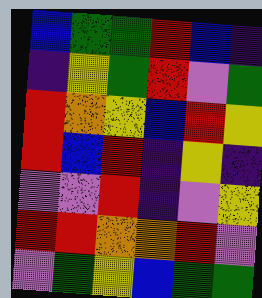[["blue", "green", "green", "red", "blue", "indigo"], ["indigo", "yellow", "green", "red", "violet", "green"], ["red", "orange", "yellow", "blue", "red", "yellow"], ["red", "blue", "red", "indigo", "yellow", "indigo"], ["violet", "violet", "red", "indigo", "violet", "yellow"], ["red", "red", "orange", "orange", "red", "violet"], ["violet", "green", "yellow", "blue", "green", "green"]]